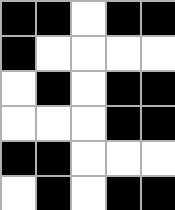[["black", "black", "white", "black", "black"], ["black", "white", "white", "white", "white"], ["white", "black", "white", "black", "black"], ["white", "white", "white", "black", "black"], ["black", "black", "white", "white", "white"], ["white", "black", "white", "black", "black"]]